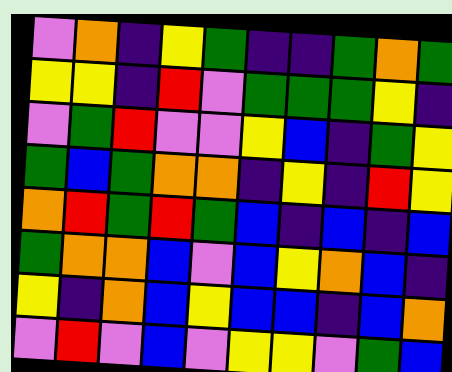[["violet", "orange", "indigo", "yellow", "green", "indigo", "indigo", "green", "orange", "green"], ["yellow", "yellow", "indigo", "red", "violet", "green", "green", "green", "yellow", "indigo"], ["violet", "green", "red", "violet", "violet", "yellow", "blue", "indigo", "green", "yellow"], ["green", "blue", "green", "orange", "orange", "indigo", "yellow", "indigo", "red", "yellow"], ["orange", "red", "green", "red", "green", "blue", "indigo", "blue", "indigo", "blue"], ["green", "orange", "orange", "blue", "violet", "blue", "yellow", "orange", "blue", "indigo"], ["yellow", "indigo", "orange", "blue", "yellow", "blue", "blue", "indigo", "blue", "orange"], ["violet", "red", "violet", "blue", "violet", "yellow", "yellow", "violet", "green", "blue"]]